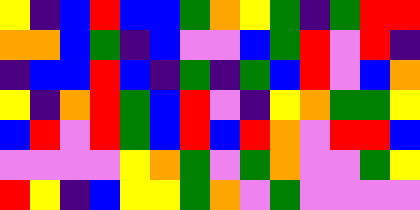[["yellow", "indigo", "blue", "red", "blue", "blue", "green", "orange", "yellow", "green", "indigo", "green", "red", "red"], ["orange", "orange", "blue", "green", "indigo", "blue", "violet", "violet", "blue", "green", "red", "violet", "red", "indigo"], ["indigo", "blue", "blue", "red", "blue", "indigo", "green", "indigo", "green", "blue", "red", "violet", "blue", "orange"], ["yellow", "indigo", "orange", "red", "green", "blue", "red", "violet", "indigo", "yellow", "orange", "green", "green", "yellow"], ["blue", "red", "violet", "red", "green", "blue", "red", "blue", "red", "orange", "violet", "red", "red", "blue"], ["violet", "violet", "violet", "violet", "yellow", "orange", "green", "violet", "green", "orange", "violet", "violet", "green", "yellow"], ["red", "yellow", "indigo", "blue", "yellow", "yellow", "green", "orange", "violet", "green", "violet", "violet", "violet", "violet"]]